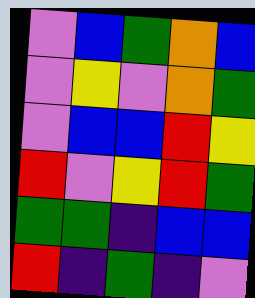[["violet", "blue", "green", "orange", "blue"], ["violet", "yellow", "violet", "orange", "green"], ["violet", "blue", "blue", "red", "yellow"], ["red", "violet", "yellow", "red", "green"], ["green", "green", "indigo", "blue", "blue"], ["red", "indigo", "green", "indigo", "violet"]]